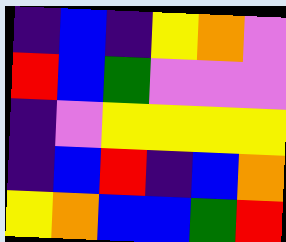[["indigo", "blue", "indigo", "yellow", "orange", "violet"], ["red", "blue", "green", "violet", "violet", "violet"], ["indigo", "violet", "yellow", "yellow", "yellow", "yellow"], ["indigo", "blue", "red", "indigo", "blue", "orange"], ["yellow", "orange", "blue", "blue", "green", "red"]]